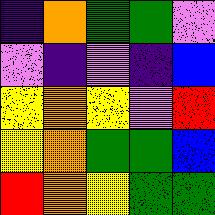[["indigo", "orange", "green", "green", "violet"], ["violet", "indigo", "violet", "indigo", "blue"], ["yellow", "orange", "yellow", "violet", "red"], ["yellow", "orange", "green", "green", "blue"], ["red", "orange", "yellow", "green", "green"]]